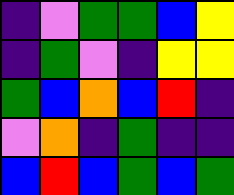[["indigo", "violet", "green", "green", "blue", "yellow"], ["indigo", "green", "violet", "indigo", "yellow", "yellow"], ["green", "blue", "orange", "blue", "red", "indigo"], ["violet", "orange", "indigo", "green", "indigo", "indigo"], ["blue", "red", "blue", "green", "blue", "green"]]